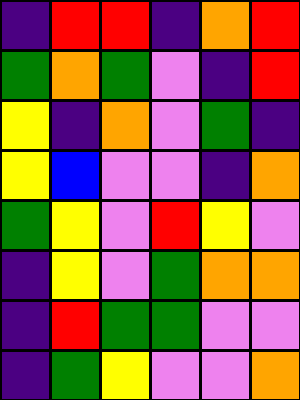[["indigo", "red", "red", "indigo", "orange", "red"], ["green", "orange", "green", "violet", "indigo", "red"], ["yellow", "indigo", "orange", "violet", "green", "indigo"], ["yellow", "blue", "violet", "violet", "indigo", "orange"], ["green", "yellow", "violet", "red", "yellow", "violet"], ["indigo", "yellow", "violet", "green", "orange", "orange"], ["indigo", "red", "green", "green", "violet", "violet"], ["indigo", "green", "yellow", "violet", "violet", "orange"]]